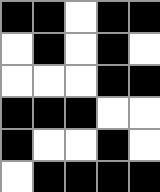[["black", "black", "white", "black", "black"], ["white", "black", "white", "black", "white"], ["white", "white", "white", "black", "black"], ["black", "black", "black", "white", "white"], ["black", "white", "white", "black", "white"], ["white", "black", "black", "black", "black"]]